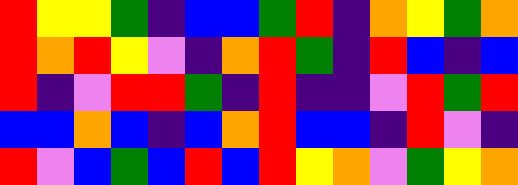[["red", "yellow", "yellow", "green", "indigo", "blue", "blue", "green", "red", "indigo", "orange", "yellow", "green", "orange"], ["red", "orange", "red", "yellow", "violet", "indigo", "orange", "red", "green", "indigo", "red", "blue", "indigo", "blue"], ["red", "indigo", "violet", "red", "red", "green", "indigo", "red", "indigo", "indigo", "violet", "red", "green", "red"], ["blue", "blue", "orange", "blue", "indigo", "blue", "orange", "red", "blue", "blue", "indigo", "red", "violet", "indigo"], ["red", "violet", "blue", "green", "blue", "red", "blue", "red", "yellow", "orange", "violet", "green", "yellow", "orange"]]